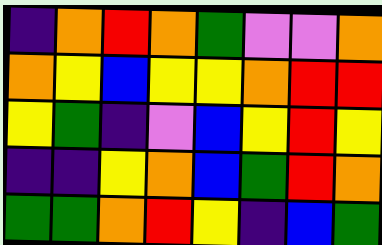[["indigo", "orange", "red", "orange", "green", "violet", "violet", "orange"], ["orange", "yellow", "blue", "yellow", "yellow", "orange", "red", "red"], ["yellow", "green", "indigo", "violet", "blue", "yellow", "red", "yellow"], ["indigo", "indigo", "yellow", "orange", "blue", "green", "red", "orange"], ["green", "green", "orange", "red", "yellow", "indigo", "blue", "green"]]